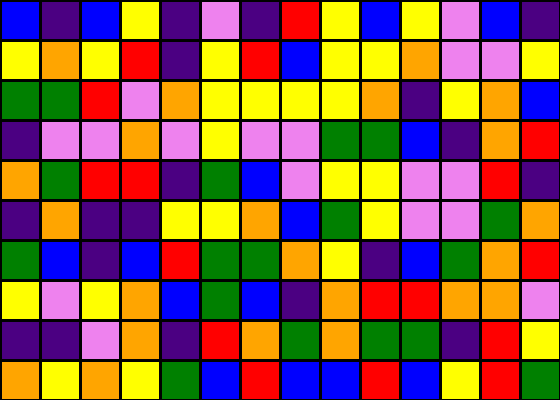[["blue", "indigo", "blue", "yellow", "indigo", "violet", "indigo", "red", "yellow", "blue", "yellow", "violet", "blue", "indigo"], ["yellow", "orange", "yellow", "red", "indigo", "yellow", "red", "blue", "yellow", "yellow", "orange", "violet", "violet", "yellow"], ["green", "green", "red", "violet", "orange", "yellow", "yellow", "yellow", "yellow", "orange", "indigo", "yellow", "orange", "blue"], ["indigo", "violet", "violet", "orange", "violet", "yellow", "violet", "violet", "green", "green", "blue", "indigo", "orange", "red"], ["orange", "green", "red", "red", "indigo", "green", "blue", "violet", "yellow", "yellow", "violet", "violet", "red", "indigo"], ["indigo", "orange", "indigo", "indigo", "yellow", "yellow", "orange", "blue", "green", "yellow", "violet", "violet", "green", "orange"], ["green", "blue", "indigo", "blue", "red", "green", "green", "orange", "yellow", "indigo", "blue", "green", "orange", "red"], ["yellow", "violet", "yellow", "orange", "blue", "green", "blue", "indigo", "orange", "red", "red", "orange", "orange", "violet"], ["indigo", "indigo", "violet", "orange", "indigo", "red", "orange", "green", "orange", "green", "green", "indigo", "red", "yellow"], ["orange", "yellow", "orange", "yellow", "green", "blue", "red", "blue", "blue", "red", "blue", "yellow", "red", "green"]]